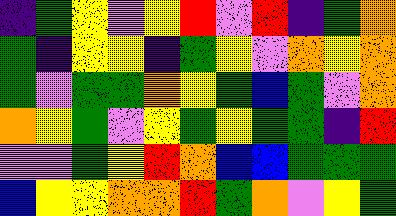[["indigo", "green", "yellow", "violet", "yellow", "red", "violet", "red", "indigo", "green", "orange"], ["green", "indigo", "yellow", "yellow", "indigo", "green", "yellow", "violet", "orange", "yellow", "orange"], ["green", "violet", "green", "green", "orange", "yellow", "green", "blue", "green", "violet", "orange"], ["orange", "yellow", "green", "violet", "yellow", "green", "yellow", "green", "green", "indigo", "red"], ["violet", "violet", "green", "yellow", "red", "orange", "blue", "blue", "green", "green", "green"], ["blue", "yellow", "yellow", "orange", "orange", "red", "green", "orange", "violet", "yellow", "green"]]